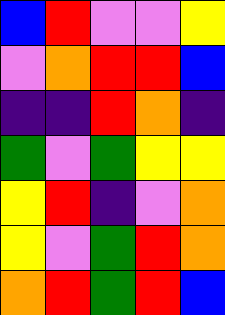[["blue", "red", "violet", "violet", "yellow"], ["violet", "orange", "red", "red", "blue"], ["indigo", "indigo", "red", "orange", "indigo"], ["green", "violet", "green", "yellow", "yellow"], ["yellow", "red", "indigo", "violet", "orange"], ["yellow", "violet", "green", "red", "orange"], ["orange", "red", "green", "red", "blue"]]